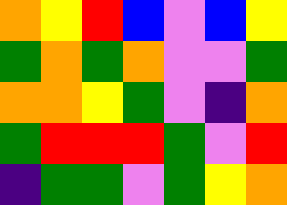[["orange", "yellow", "red", "blue", "violet", "blue", "yellow"], ["green", "orange", "green", "orange", "violet", "violet", "green"], ["orange", "orange", "yellow", "green", "violet", "indigo", "orange"], ["green", "red", "red", "red", "green", "violet", "red"], ["indigo", "green", "green", "violet", "green", "yellow", "orange"]]